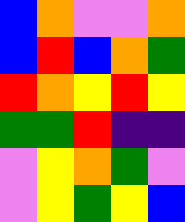[["blue", "orange", "violet", "violet", "orange"], ["blue", "red", "blue", "orange", "green"], ["red", "orange", "yellow", "red", "yellow"], ["green", "green", "red", "indigo", "indigo"], ["violet", "yellow", "orange", "green", "violet"], ["violet", "yellow", "green", "yellow", "blue"]]